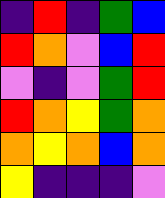[["indigo", "red", "indigo", "green", "blue"], ["red", "orange", "violet", "blue", "red"], ["violet", "indigo", "violet", "green", "red"], ["red", "orange", "yellow", "green", "orange"], ["orange", "yellow", "orange", "blue", "orange"], ["yellow", "indigo", "indigo", "indigo", "violet"]]